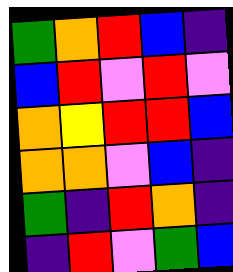[["green", "orange", "red", "blue", "indigo"], ["blue", "red", "violet", "red", "violet"], ["orange", "yellow", "red", "red", "blue"], ["orange", "orange", "violet", "blue", "indigo"], ["green", "indigo", "red", "orange", "indigo"], ["indigo", "red", "violet", "green", "blue"]]